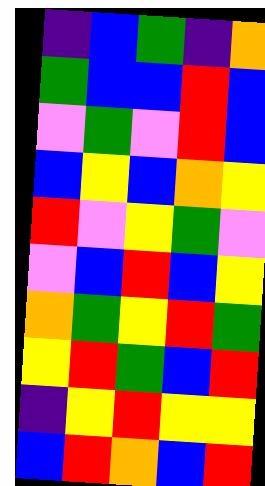[["indigo", "blue", "green", "indigo", "orange"], ["green", "blue", "blue", "red", "blue"], ["violet", "green", "violet", "red", "blue"], ["blue", "yellow", "blue", "orange", "yellow"], ["red", "violet", "yellow", "green", "violet"], ["violet", "blue", "red", "blue", "yellow"], ["orange", "green", "yellow", "red", "green"], ["yellow", "red", "green", "blue", "red"], ["indigo", "yellow", "red", "yellow", "yellow"], ["blue", "red", "orange", "blue", "red"]]